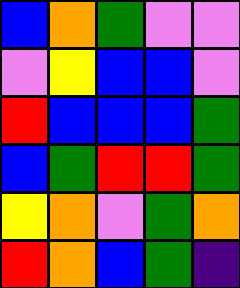[["blue", "orange", "green", "violet", "violet"], ["violet", "yellow", "blue", "blue", "violet"], ["red", "blue", "blue", "blue", "green"], ["blue", "green", "red", "red", "green"], ["yellow", "orange", "violet", "green", "orange"], ["red", "orange", "blue", "green", "indigo"]]